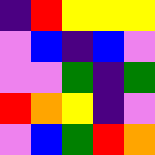[["indigo", "red", "yellow", "yellow", "yellow"], ["violet", "blue", "indigo", "blue", "violet"], ["violet", "violet", "green", "indigo", "green"], ["red", "orange", "yellow", "indigo", "violet"], ["violet", "blue", "green", "red", "orange"]]